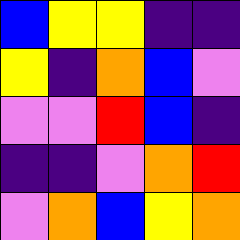[["blue", "yellow", "yellow", "indigo", "indigo"], ["yellow", "indigo", "orange", "blue", "violet"], ["violet", "violet", "red", "blue", "indigo"], ["indigo", "indigo", "violet", "orange", "red"], ["violet", "orange", "blue", "yellow", "orange"]]